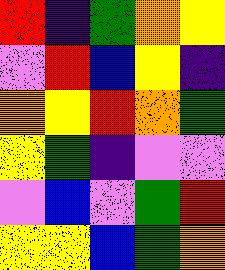[["red", "indigo", "green", "orange", "yellow"], ["violet", "red", "blue", "yellow", "indigo"], ["orange", "yellow", "red", "orange", "green"], ["yellow", "green", "indigo", "violet", "violet"], ["violet", "blue", "violet", "green", "red"], ["yellow", "yellow", "blue", "green", "orange"]]